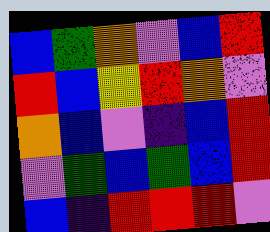[["blue", "green", "orange", "violet", "blue", "red"], ["red", "blue", "yellow", "red", "orange", "violet"], ["orange", "blue", "violet", "indigo", "blue", "red"], ["violet", "green", "blue", "green", "blue", "red"], ["blue", "indigo", "red", "red", "red", "violet"]]